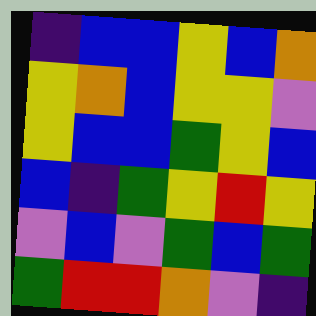[["indigo", "blue", "blue", "yellow", "blue", "orange"], ["yellow", "orange", "blue", "yellow", "yellow", "violet"], ["yellow", "blue", "blue", "green", "yellow", "blue"], ["blue", "indigo", "green", "yellow", "red", "yellow"], ["violet", "blue", "violet", "green", "blue", "green"], ["green", "red", "red", "orange", "violet", "indigo"]]